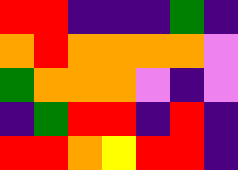[["red", "red", "indigo", "indigo", "indigo", "green", "indigo"], ["orange", "red", "orange", "orange", "orange", "orange", "violet"], ["green", "orange", "orange", "orange", "violet", "indigo", "violet"], ["indigo", "green", "red", "red", "indigo", "red", "indigo"], ["red", "red", "orange", "yellow", "red", "red", "indigo"]]